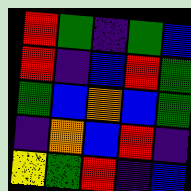[["red", "green", "indigo", "green", "blue"], ["red", "indigo", "blue", "red", "green"], ["green", "blue", "orange", "blue", "green"], ["indigo", "orange", "blue", "red", "indigo"], ["yellow", "green", "red", "indigo", "blue"]]